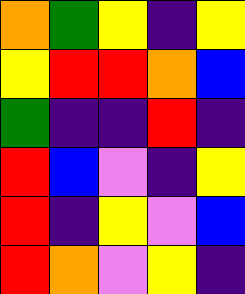[["orange", "green", "yellow", "indigo", "yellow"], ["yellow", "red", "red", "orange", "blue"], ["green", "indigo", "indigo", "red", "indigo"], ["red", "blue", "violet", "indigo", "yellow"], ["red", "indigo", "yellow", "violet", "blue"], ["red", "orange", "violet", "yellow", "indigo"]]